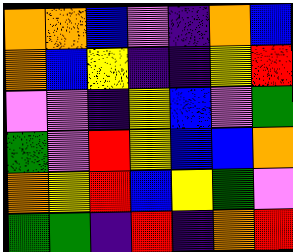[["orange", "orange", "blue", "violet", "indigo", "orange", "blue"], ["orange", "blue", "yellow", "indigo", "indigo", "yellow", "red"], ["violet", "violet", "indigo", "yellow", "blue", "violet", "green"], ["green", "violet", "red", "yellow", "blue", "blue", "orange"], ["orange", "yellow", "red", "blue", "yellow", "green", "violet"], ["green", "green", "indigo", "red", "indigo", "orange", "red"]]